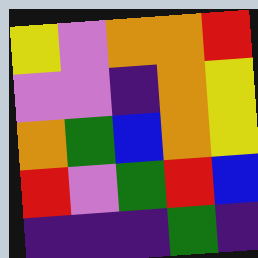[["yellow", "violet", "orange", "orange", "red"], ["violet", "violet", "indigo", "orange", "yellow"], ["orange", "green", "blue", "orange", "yellow"], ["red", "violet", "green", "red", "blue"], ["indigo", "indigo", "indigo", "green", "indigo"]]